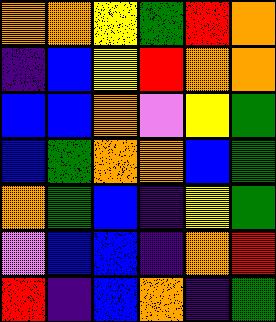[["orange", "orange", "yellow", "green", "red", "orange"], ["indigo", "blue", "yellow", "red", "orange", "orange"], ["blue", "blue", "orange", "violet", "yellow", "green"], ["blue", "green", "orange", "orange", "blue", "green"], ["orange", "green", "blue", "indigo", "yellow", "green"], ["violet", "blue", "blue", "indigo", "orange", "red"], ["red", "indigo", "blue", "orange", "indigo", "green"]]